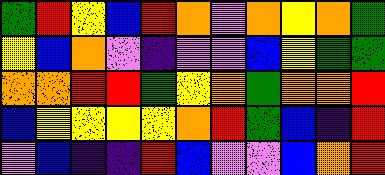[["green", "red", "yellow", "blue", "red", "orange", "violet", "orange", "yellow", "orange", "green"], ["yellow", "blue", "orange", "violet", "indigo", "violet", "violet", "blue", "yellow", "green", "green"], ["orange", "orange", "red", "red", "green", "yellow", "orange", "green", "orange", "orange", "red"], ["blue", "yellow", "yellow", "yellow", "yellow", "orange", "red", "green", "blue", "indigo", "red"], ["violet", "blue", "indigo", "indigo", "red", "blue", "violet", "violet", "blue", "orange", "red"]]